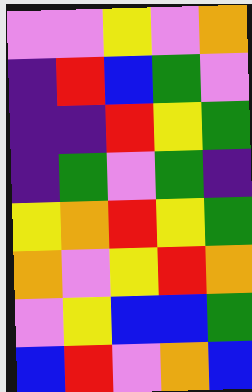[["violet", "violet", "yellow", "violet", "orange"], ["indigo", "red", "blue", "green", "violet"], ["indigo", "indigo", "red", "yellow", "green"], ["indigo", "green", "violet", "green", "indigo"], ["yellow", "orange", "red", "yellow", "green"], ["orange", "violet", "yellow", "red", "orange"], ["violet", "yellow", "blue", "blue", "green"], ["blue", "red", "violet", "orange", "blue"]]